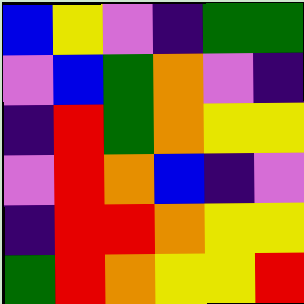[["blue", "yellow", "violet", "indigo", "green", "green"], ["violet", "blue", "green", "orange", "violet", "indigo"], ["indigo", "red", "green", "orange", "yellow", "yellow"], ["violet", "red", "orange", "blue", "indigo", "violet"], ["indigo", "red", "red", "orange", "yellow", "yellow"], ["green", "red", "orange", "yellow", "yellow", "red"]]